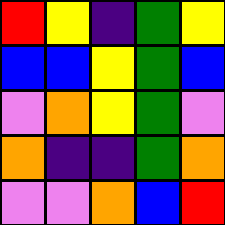[["red", "yellow", "indigo", "green", "yellow"], ["blue", "blue", "yellow", "green", "blue"], ["violet", "orange", "yellow", "green", "violet"], ["orange", "indigo", "indigo", "green", "orange"], ["violet", "violet", "orange", "blue", "red"]]